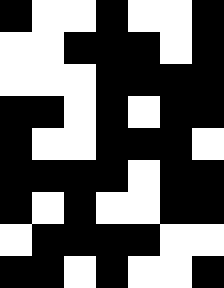[["black", "white", "white", "black", "white", "white", "black"], ["white", "white", "black", "black", "black", "white", "black"], ["white", "white", "white", "black", "black", "black", "black"], ["black", "black", "white", "black", "white", "black", "black"], ["black", "white", "white", "black", "black", "black", "white"], ["black", "black", "black", "black", "white", "black", "black"], ["black", "white", "black", "white", "white", "black", "black"], ["white", "black", "black", "black", "black", "white", "white"], ["black", "black", "white", "black", "white", "white", "black"]]